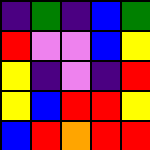[["indigo", "green", "indigo", "blue", "green"], ["red", "violet", "violet", "blue", "yellow"], ["yellow", "indigo", "violet", "indigo", "red"], ["yellow", "blue", "red", "red", "yellow"], ["blue", "red", "orange", "red", "red"]]